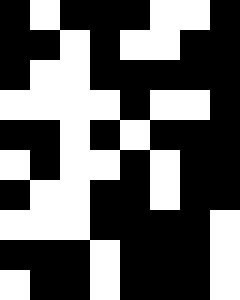[["black", "white", "black", "black", "black", "white", "white", "black"], ["black", "black", "white", "black", "white", "white", "black", "black"], ["black", "white", "white", "black", "black", "black", "black", "black"], ["white", "white", "white", "white", "black", "white", "white", "black"], ["black", "black", "white", "black", "white", "black", "black", "black"], ["white", "black", "white", "white", "black", "white", "black", "black"], ["black", "white", "white", "black", "black", "white", "black", "black"], ["white", "white", "white", "black", "black", "black", "black", "white"], ["black", "black", "black", "white", "black", "black", "black", "white"], ["white", "black", "black", "white", "black", "black", "black", "white"]]